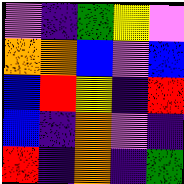[["violet", "indigo", "green", "yellow", "violet"], ["orange", "orange", "blue", "violet", "blue"], ["blue", "red", "yellow", "indigo", "red"], ["blue", "indigo", "orange", "violet", "indigo"], ["red", "indigo", "orange", "indigo", "green"]]